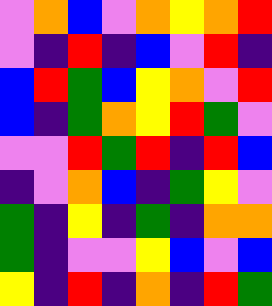[["violet", "orange", "blue", "violet", "orange", "yellow", "orange", "red"], ["violet", "indigo", "red", "indigo", "blue", "violet", "red", "indigo"], ["blue", "red", "green", "blue", "yellow", "orange", "violet", "red"], ["blue", "indigo", "green", "orange", "yellow", "red", "green", "violet"], ["violet", "violet", "red", "green", "red", "indigo", "red", "blue"], ["indigo", "violet", "orange", "blue", "indigo", "green", "yellow", "violet"], ["green", "indigo", "yellow", "indigo", "green", "indigo", "orange", "orange"], ["green", "indigo", "violet", "violet", "yellow", "blue", "violet", "blue"], ["yellow", "indigo", "red", "indigo", "orange", "indigo", "red", "green"]]